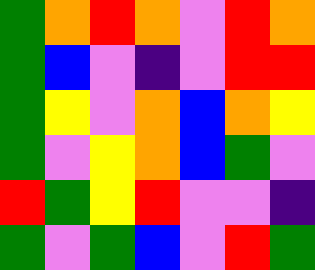[["green", "orange", "red", "orange", "violet", "red", "orange"], ["green", "blue", "violet", "indigo", "violet", "red", "red"], ["green", "yellow", "violet", "orange", "blue", "orange", "yellow"], ["green", "violet", "yellow", "orange", "blue", "green", "violet"], ["red", "green", "yellow", "red", "violet", "violet", "indigo"], ["green", "violet", "green", "blue", "violet", "red", "green"]]